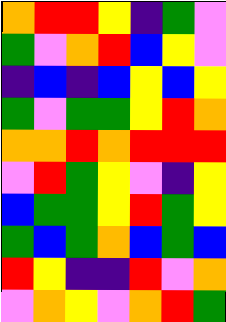[["orange", "red", "red", "yellow", "indigo", "green", "violet"], ["green", "violet", "orange", "red", "blue", "yellow", "violet"], ["indigo", "blue", "indigo", "blue", "yellow", "blue", "yellow"], ["green", "violet", "green", "green", "yellow", "red", "orange"], ["orange", "orange", "red", "orange", "red", "red", "red"], ["violet", "red", "green", "yellow", "violet", "indigo", "yellow"], ["blue", "green", "green", "yellow", "red", "green", "yellow"], ["green", "blue", "green", "orange", "blue", "green", "blue"], ["red", "yellow", "indigo", "indigo", "red", "violet", "orange"], ["violet", "orange", "yellow", "violet", "orange", "red", "green"]]